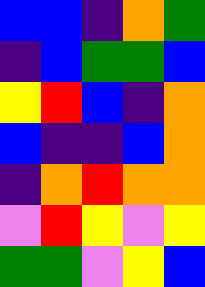[["blue", "blue", "indigo", "orange", "green"], ["indigo", "blue", "green", "green", "blue"], ["yellow", "red", "blue", "indigo", "orange"], ["blue", "indigo", "indigo", "blue", "orange"], ["indigo", "orange", "red", "orange", "orange"], ["violet", "red", "yellow", "violet", "yellow"], ["green", "green", "violet", "yellow", "blue"]]